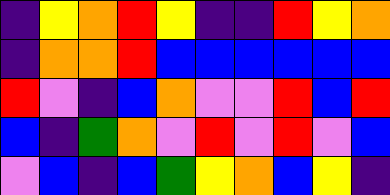[["indigo", "yellow", "orange", "red", "yellow", "indigo", "indigo", "red", "yellow", "orange"], ["indigo", "orange", "orange", "red", "blue", "blue", "blue", "blue", "blue", "blue"], ["red", "violet", "indigo", "blue", "orange", "violet", "violet", "red", "blue", "red"], ["blue", "indigo", "green", "orange", "violet", "red", "violet", "red", "violet", "blue"], ["violet", "blue", "indigo", "blue", "green", "yellow", "orange", "blue", "yellow", "indigo"]]